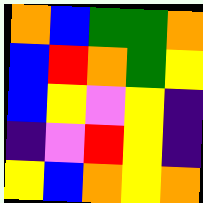[["orange", "blue", "green", "green", "orange"], ["blue", "red", "orange", "green", "yellow"], ["blue", "yellow", "violet", "yellow", "indigo"], ["indigo", "violet", "red", "yellow", "indigo"], ["yellow", "blue", "orange", "yellow", "orange"]]